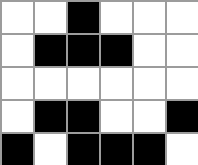[["white", "white", "black", "white", "white", "white"], ["white", "black", "black", "black", "white", "white"], ["white", "white", "white", "white", "white", "white"], ["white", "black", "black", "white", "white", "black"], ["black", "white", "black", "black", "black", "white"]]